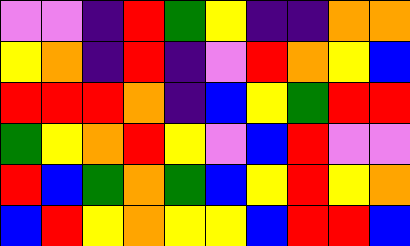[["violet", "violet", "indigo", "red", "green", "yellow", "indigo", "indigo", "orange", "orange"], ["yellow", "orange", "indigo", "red", "indigo", "violet", "red", "orange", "yellow", "blue"], ["red", "red", "red", "orange", "indigo", "blue", "yellow", "green", "red", "red"], ["green", "yellow", "orange", "red", "yellow", "violet", "blue", "red", "violet", "violet"], ["red", "blue", "green", "orange", "green", "blue", "yellow", "red", "yellow", "orange"], ["blue", "red", "yellow", "orange", "yellow", "yellow", "blue", "red", "red", "blue"]]